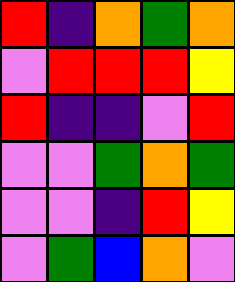[["red", "indigo", "orange", "green", "orange"], ["violet", "red", "red", "red", "yellow"], ["red", "indigo", "indigo", "violet", "red"], ["violet", "violet", "green", "orange", "green"], ["violet", "violet", "indigo", "red", "yellow"], ["violet", "green", "blue", "orange", "violet"]]